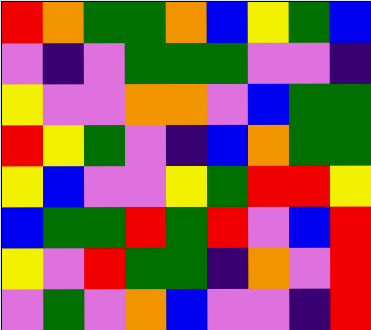[["red", "orange", "green", "green", "orange", "blue", "yellow", "green", "blue"], ["violet", "indigo", "violet", "green", "green", "green", "violet", "violet", "indigo"], ["yellow", "violet", "violet", "orange", "orange", "violet", "blue", "green", "green"], ["red", "yellow", "green", "violet", "indigo", "blue", "orange", "green", "green"], ["yellow", "blue", "violet", "violet", "yellow", "green", "red", "red", "yellow"], ["blue", "green", "green", "red", "green", "red", "violet", "blue", "red"], ["yellow", "violet", "red", "green", "green", "indigo", "orange", "violet", "red"], ["violet", "green", "violet", "orange", "blue", "violet", "violet", "indigo", "red"]]